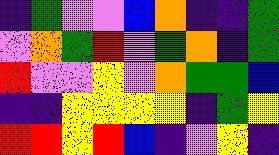[["indigo", "green", "violet", "violet", "blue", "orange", "indigo", "indigo", "green"], ["violet", "orange", "green", "red", "violet", "green", "orange", "indigo", "green"], ["red", "violet", "violet", "yellow", "violet", "orange", "green", "green", "blue"], ["indigo", "indigo", "yellow", "yellow", "yellow", "yellow", "indigo", "green", "yellow"], ["red", "red", "yellow", "red", "blue", "indigo", "violet", "yellow", "indigo"]]